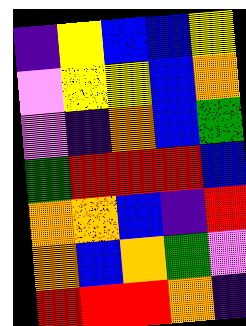[["indigo", "yellow", "blue", "blue", "yellow"], ["violet", "yellow", "yellow", "blue", "orange"], ["violet", "indigo", "orange", "blue", "green"], ["green", "red", "red", "red", "blue"], ["orange", "orange", "blue", "indigo", "red"], ["orange", "blue", "orange", "green", "violet"], ["red", "red", "red", "orange", "indigo"]]